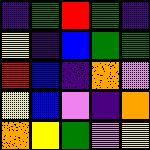[["indigo", "green", "red", "green", "indigo"], ["yellow", "indigo", "blue", "green", "green"], ["red", "blue", "indigo", "orange", "violet"], ["yellow", "blue", "violet", "indigo", "orange"], ["orange", "yellow", "green", "violet", "yellow"]]